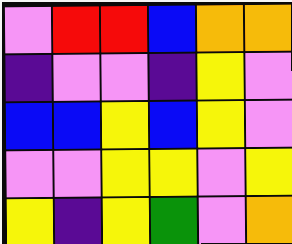[["violet", "red", "red", "blue", "orange", "orange"], ["indigo", "violet", "violet", "indigo", "yellow", "violet"], ["blue", "blue", "yellow", "blue", "yellow", "violet"], ["violet", "violet", "yellow", "yellow", "violet", "yellow"], ["yellow", "indigo", "yellow", "green", "violet", "orange"]]